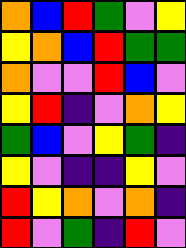[["orange", "blue", "red", "green", "violet", "yellow"], ["yellow", "orange", "blue", "red", "green", "green"], ["orange", "violet", "violet", "red", "blue", "violet"], ["yellow", "red", "indigo", "violet", "orange", "yellow"], ["green", "blue", "violet", "yellow", "green", "indigo"], ["yellow", "violet", "indigo", "indigo", "yellow", "violet"], ["red", "yellow", "orange", "violet", "orange", "indigo"], ["red", "violet", "green", "indigo", "red", "violet"]]